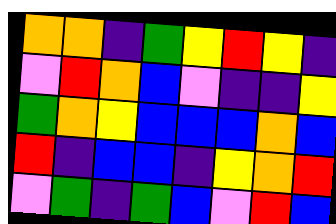[["orange", "orange", "indigo", "green", "yellow", "red", "yellow", "indigo"], ["violet", "red", "orange", "blue", "violet", "indigo", "indigo", "yellow"], ["green", "orange", "yellow", "blue", "blue", "blue", "orange", "blue"], ["red", "indigo", "blue", "blue", "indigo", "yellow", "orange", "red"], ["violet", "green", "indigo", "green", "blue", "violet", "red", "blue"]]